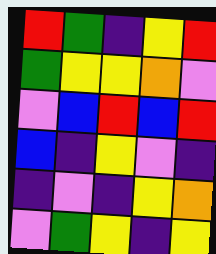[["red", "green", "indigo", "yellow", "red"], ["green", "yellow", "yellow", "orange", "violet"], ["violet", "blue", "red", "blue", "red"], ["blue", "indigo", "yellow", "violet", "indigo"], ["indigo", "violet", "indigo", "yellow", "orange"], ["violet", "green", "yellow", "indigo", "yellow"]]